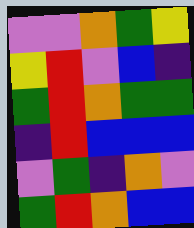[["violet", "violet", "orange", "green", "yellow"], ["yellow", "red", "violet", "blue", "indigo"], ["green", "red", "orange", "green", "green"], ["indigo", "red", "blue", "blue", "blue"], ["violet", "green", "indigo", "orange", "violet"], ["green", "red", "orange", "blue", "blue"]]